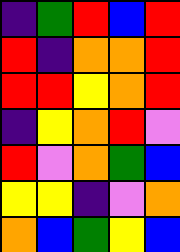[["indigo", "green", "red", "blue", "red"], ["red", "indigo", "orange", "orange", "red"], ["red", "red", "yellow", "orange", "red"], ["indigo", "yellow", "orange", "red", "violet"], ["red", "violet", "orange", "green", "blue"], ["yellow", "yellow", "indigo", "violet", "orange"], ["orange", "blue", "green", "yellow", "blue"]]